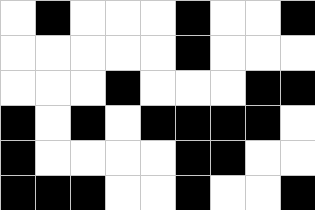[["white", "black", "white", "white", "white", "black", "white", "white", "black"], ["white", "white", "white", "white", "white", "black", "white", "white", "white"], ["white", "white", "white", "black", "white", "white", "white", "black", "black"], ["black", "white", "black", "white", "black", "black", "black", "black", "white"], ["black", "white", "white", "white", "white", "black", "black", "white", "white"], ["black", "black", "black", "white", "white", "black", "white", "white", "black"]]